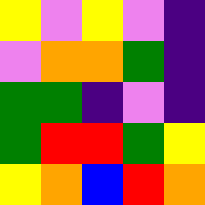[["yellow", "violet", "yellow", "violet", "indigo"], ["violet", "orange", "orange", "green", "indigo"], ["green", "green", "indigo", "violet", "indigo"], ["green", "red", "red", "green", "yellow"], ["yellow", "orange", "blue", "red", "orange"]]